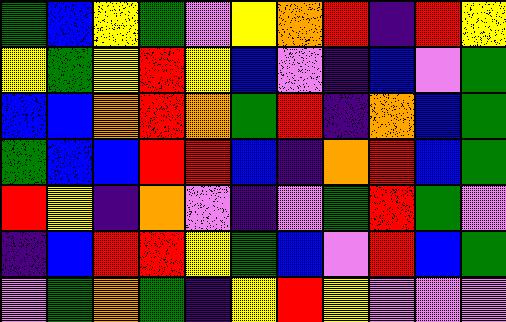[["green", "blue", "yellow", "green", "violet", "yellow", "orange", "red", "indigo", "red", "yellow"], ["yellow", "green", "yellow", "red", "yellow", "blue", "violet", "indigo", "blue", "violet", "green"], ["blue", "blue", "orange", "red", "orange", "green", "red", "indigo", "orange", "blue", "green"], ["green", "blue", "blue", "red", "red", "blue", "indigo", "orange", "red", "blue", "green"], ["red", "yellow", "indigo", "orange", "violet", "indigo", "violet", "green", "red", "green", "violet"], ["indigo", "blue", "red", "red", "yellow", "green", "blue", "violet", "red", "blue", "green"], ["violet", "green", "orange", "green", "indigo", "yellow", "red", "yellow", "violet", "violet", "violet"]]